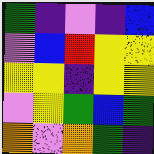[["green", "indigo", "violet", "indigo", "blue"], ["violet", "blue", "red", "yellow", "yellow"], ["yellow", "yellow", "indigo", "yellow", "yellow"], ["violet", "yellow", "green", "blue", "green"], ["orange", "violet", "orange", "green", "indigo"]]